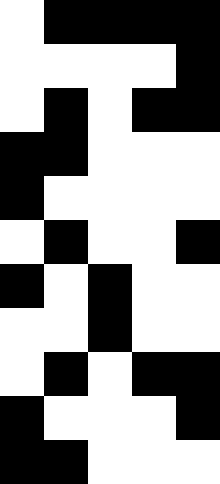[["white", "black", "black", "black", "black"], ["white", "white", "white", "white", "black"], ["white", "black", "white", "black", "black"], ["black", "black", "white", "white", "white"], ["black", "white", "white", "white", "white"], ["white", "black", "white", "white", "black"], ["black", "white", "black", "white", "white"], ["white", "white", "black", "white", "white"], ["white", "black", "white", "black", "black"], ["black", "white", "white", "white", "black"], ["black", "black", "white", "white", "white"]]